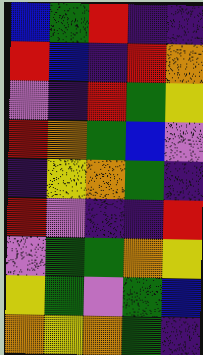[["blue", "green", "red", "indigo", "indigo"], ["red", "blue", "indigo", "red", "orange"], ["violet", "indigo", "red", "green", "yellow"], ["red", "orange", "green", "blue", "violet"], ["indigo", "yellow", "orange", "green", "indigo"], ["red", "violet", "indigo", "indigo", "red"], ["violet", "green", "green", "orange", "yellow"], ["yellow", "green", "violet", "green", "blue"], ["orange", "yellow", "orange", "green", "indigo"]]